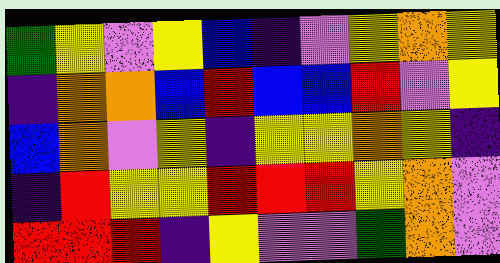[["green", "yellow", "violet", "yellow", "blue", "indigo", "violet", "yellow", "orange", "yellow"], ["indigo", "orange", "orange", "blue", "red", "blue", "blue", "red", "violet", "yellow"], ["blue", "orange", "violet", "yellow", "indigo", "yellow", "yellow", "orange", "yellow", "indigo"], ["indigo", "red", "yellow", "yellow", "red", "red", "red", "yellow", "orange", "violet"], ["red", "red", "red", "indigo", "yellow", "violet", "violet", "green", "orange", "violet"]]